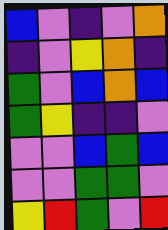[["blue", "violet", "indigo", "violet", "orange"], ["indigo", "violet", "yellow", "orange", "indigo"], ["green", "violet", "blue", "orange", "blue"], ["green", "yellow", "indigo", "indigo", "violet"], ["violet", "violet", "blue", "green", "blue"], ["violet", "violet", "green", "green", "violet"], ["yellow", "red", "green", "violet", "red"]]